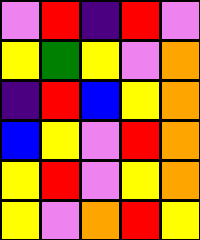[["violet", "red", "indigo", "red", "violet"], ["yellow", "green", "yellow", "violet", "orange"], ["indigo", "red", "blue", "yellow", "orange"], ["blue", "yellow", "violet", "red", "orange"], ["yellow", "red", "violet", "yellow", "orange"], ["yellow", "violet", "orange", "red", "yellow"]]